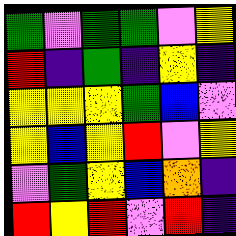[["green", "violet", "green", "green", "violet", "yellow"], ["red", "indigo", "green", "indigo", "yellow", "indigo"], ["yellow", "yellow", "yellow", "green", "blue", "violet"], ["yellow", "blue", "yellow", "red", "violet", "yellow"], ["violet", "green", "yellow", "blue", "orange", "indigo"], ["red", "yellow", "red", "violet", "red", "indigo"]]